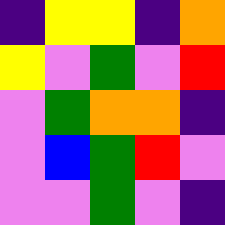[["indigo", "yellow", "yellow", "indigo", "orange"], ["yellow", "violet", "green", "violet", "red"], ["violet", "green", "orange", "orange", "indigo"], ["violet", "blue", "green", "red", "violet"], ["violet", "violet", "green", "violet", "indigo"]]